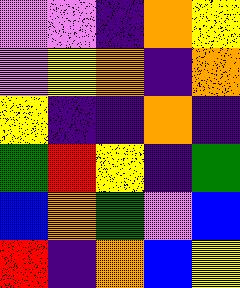[["violet", "violet", "indigo", "orange", "yellow"], ["violet", "yellow", "orange", "indigo", "orange"], ["yellow", "indigo", "indigo", "orange", "indigo"], ["green", "red", "yellow", "indigo", "green"], ["blue", "orange", "green", "violet", "blue"], ["red", "indigo", "orange", "blue", "yellow"]]